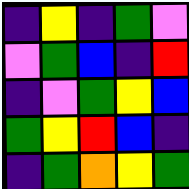[["indigo", "yellow", "indigo", "green", "violet"], ["violet", "green", "blue", "indigo", "red"], ["indigo", "violet", "green", "yellow", "blue"], ["green", "yellow", "red", "blue", "indigo"], ["indigo", "green", "orange", "yellow", "green"]]